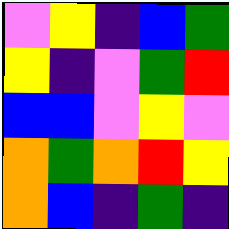[["violet", "yellow", "indigo", "blue", "green"], ["yellow", "indigo", "violet", "green", "red"], ["blue", "blue", "violet", "yellow", "violet"], ["orange", "green", "orange", "red", "yellow"], ["orange", "blue", "indigo", "green", "indigo"]]